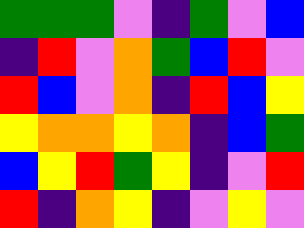[["green", "green", "green", "violet", "indigo", "green", "violet", "blue"], ["indigo", "red", "violet", "orange", "green", "blue", "red", "violet"], ["red", "blue", "violet", "orange", "indigo", "red", "blue", "yellow"], ["yellow", "orange", "orange", "yellow", "orange", "indigo", "blue", "green"], ["blue", "yellow", "red", "green", "yellow", "indigo", "violet", "red"], ["red", "indigo", "orange", "yellow", "indigo", "violet", "yellow", "violet"]]